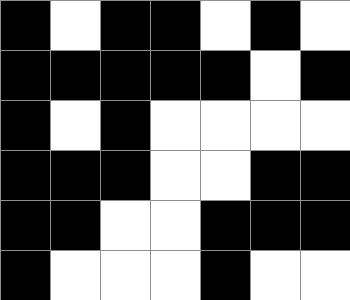[["black", "white", "black", "black", "white", "black", "white"], ["black", "black", "black", "black", "black", "white", "black"], ["black", "white", "black", "white", "white", "white", "white"], ["black", "black", "black", "white", "white", "black", "black"], ["black", "black", "white", "white", "black", "black", "black"], ["black", "white", "white", "white", "black", "white", "white"]]